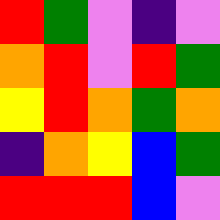[["red", "green", "violet", "indigo", "violet"], ["orange", "red", "violet", "red", "green"], ["yellow", "red", "orange", "green", "orange"], ["indigo", "orange", "yellow", "blue", "green"], ["red", "red", "red", "blue", "violet"]]